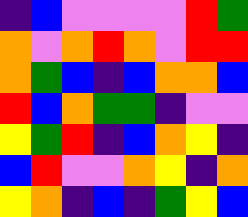[["indigo", "blue", "violet", "violet", "violet", "violet", "red", "green"], ["orange", "violet", "orange", "red", "orange", "violet", "red", "red"], ["orange", "green", "blue", "indigo", "blue", "orange", "orange", "blue"], ["red", "blue", "orange", "green", "green", "indigo", "violet", "violet"], ["yellow", "green", "red", "indigo", "blue", "orange", "yellow", "indigo"], ["blue", "red", "violet", "violet", "orange", "yellow", "indigo", "orange"], ["yellow", "orange", "indigo", "blue", "indigo", "green", "yellow", "blue"]]